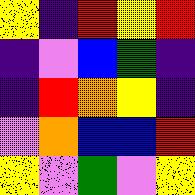[["yellow", "indigo", "red", "yellow", "red"], ["indigo", "violet", "blue", "green", "indigo"], ["indigo", "red", "orange", "yellow", "indigo"], ["violet", "orange", "blue", "blue", "red"], ["yellow", "violet", "green", "violet", "yellow"]]